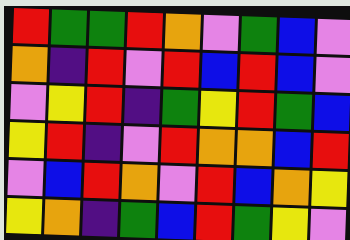[["red", "green", "green", "red", "orange", "violet", "green", "blue", "violet"], ["orange", "indigo", "red", "violet", "red", "blue", "red", "blue", "violet"], ["violet", "yellow", "red", "indigo", "green", "yellow", "red", "green", "blue"], ["yellow", "red", "indigo", "violet", "red", "orange", "orange", "blue", "red"], ["violet", "blue", "red", "orange", "violet", "red", "blue", "orange", "yellow"], ["yellow", "orange", "indigo", "green", "blue", "red", "green", "yellow", "violet"]]